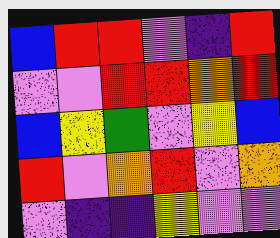[["blue", "red", "red", "violet", "indigo", "red"], ["violet", "violet", "red", "red", "orange", "red"], ["blue", "yellow", "green", "violet", "yellow", "blue"], ["red", "violet", "orange", "red", "violet", "orange"], ["violet", "indigo", "indigo", "yellow", "violet", "violet"]]